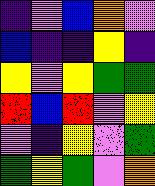[["indigo", "violet", "blue", "orange", "violet"], ["blue", "indigo", "indigo", "yellow", "indigo"], ["yellow", "violet", "yellow", "green", "green"], ["red", "blue", "red", "violet", "yellow"], ["violet", "indigo", "yellow", "violet", "green"], ["green", "yellow", "green", "violet", "orange"]]